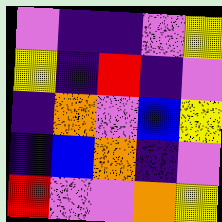[["violet", "indigo", "indigo", "violet", "yellow"], ["yellow", "indigo", "red", "indigo", "violet"], ["indigo", "orange", "violet", "blue", "yellow"], ["indigo", "blue", "orange", "indigo", "violet"], ["red", "violet", "violet", "orange", "yellow"]]